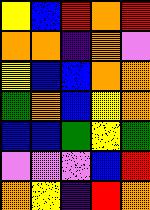[["yellow", "blue", "red", "orange", "red"], ["orange", "orange", "indigo", "orange", "violet"], ["yellow", "blue", "blue", "orange", "orange"], ["green", "orange", "blue", "yellow", "orange"], ["blue", "blue", "green", "yellow", "green"], ["violet", "violet", "violet", "blue", "red"], ["orange", "yellow", "indigo", "red", "orange"]]